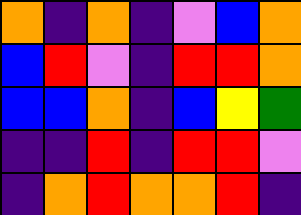[["orange", "indigo", "orange", "indigo", "violet", "blue", "orange"], ["blue", "red", "violet", "indigo", "red", "red", "orange"], ["blue", "blue", "orange", "indigo", "blue", "yellow", "green"], ["indigo", "indigo", "red", "indigo", "red", "red", "violet"], ["indigo", "orange", "red", "orange", "orange", "red", "indigo"]]